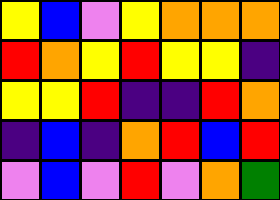[["yellow", "blue", "violet", "yellow", "orange", "orange", "orange"], ["red", "orange", "yellow", "red", "yellow", "yellow", "indigo"], ["yellow", "yellow", "red", "indigo", "indigo", "red", "orange"], ["indigo", "blue", "indigo", "orange", "red", "blue", "red"], ["violet", "blue", "violet", "red", "violet", "orange", "green"]]